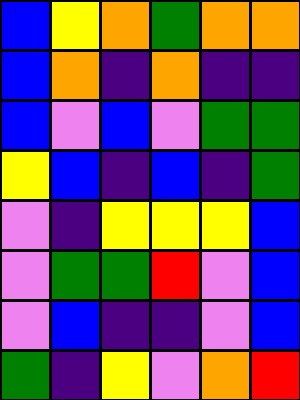[["blue", "yellow", "orange", "green", "orange", "orange"], ["blue", "orange", "indigo", "orange", "indigo", "indigo"], ["blue", "violet", "blue", "violet", "green", "green"], ["yellow", "blue", "indigo", "blue", "indigo", "green"], ["violet", "indigo", "yellow", "yellow", "yellow", "blue"], ["violet", "green", "green", "red", "violet", "blue"], ["violet", "blue", "indigo", "indigo", "violet", "blue"], ["green", "indigo", "yellow", "violet", "orange", "red"]]